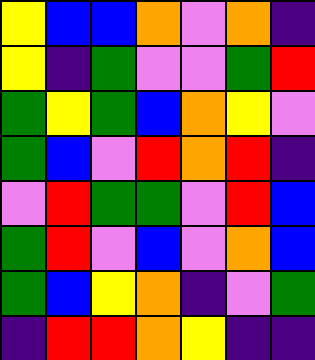[["yellow", "blue", "blue", "orange", "violet", "orange", "indigo"], ["yellow", "indigo", "green", "violet", "violet", "green", "red"], ["green", "yellow", "green", "blue", "orange", "yellow", "violet"], ["green", "blue", "violet", "red", "orange", "red", "indigo"], ["violet", "red", "green", "green", "violet", "red", "blue"], ["green", "red", "violet", "blue", "violet", "orange", "blue"], ["green", "blue", "yellow", "orange", "indigo", "violet", "green"], ["indigo", "red", "red", "orange", "yellow", "indigo", "indigo"]]